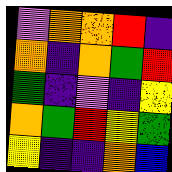[["violet", "orange", "orange", "red", "indigo"], ["orange", "indigo", "orange", "green", "red"], ["green", "indigo", "violet", "indigo", "yellow"], ["orange", "green", "red", "yellow", "green"], ["yellow", "indigo", "indigo", "orange", "blue"]]